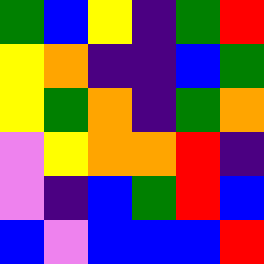[["green", "blue", "yellow", "indigo", "green", "red"], ["yellow", "orange", "indigo", "indigo", "blue", "green"], ["yellow", "green", "orange", "indigo", "green", "orange"], ["violet", "yellow", "orange", "orange", "red", "indigo"], ["violet", "indigo", "blue", "green", "red", "blue"], ["blue", "violet", "blue", "blue", "blue", "red"]]